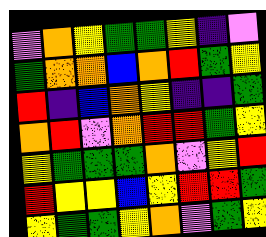[["violet", "orange", "yellow", "green", "green", "yellow", "indigo", "violet"], ["green", "orange", "orange", "blue", "orange", "red", "green", "yellow"], ["red", "indigo", "blue", "orange", "yellow", "indigo", "indigo", "green"], ["orange", "red", "violet", "orange", "red", "red", "green", "yellow"], ["yellow", "green", "green", "green", "orange", "violet", "yellow", "red"], ["red", "yellow", "yellow", "blue", "yellow", "red", "red", "green"], ["yellow", "green", "green", "yellow", "orange", "violet", "green", "yellow"]]